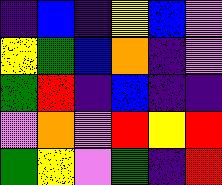[["indigo", "blue", "indigo", "yellow", "blue", "violet"], ["yellow", "green", "blue", "orange", "indigo", "violet"], ["green", "red", "indigo", "blue", "indigo", "indigo"], ["violet", "orange", "violet", "red", "yellow", "red"], ["green", "yellow", "violet", "green", "indigo", "red"]]